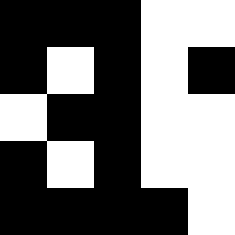[["black", "black", "black", "white", "white"], ["black", "white", "black", "white", "black"], ["white", "black", "black", "white", "white"], ["black", "white", "black", "white", "white"], ["black", "black", "black", "black", "white"]]